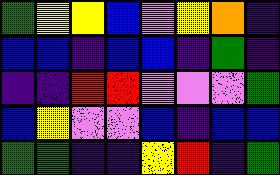[["green", "yellow", "yellow", "blue", "violet", "yellow", "orange", "indigo"], ["blue", "blue", "indigo", "blue", "blue", "indigo", "green", "indigo"], ["indigo", "indigo", "red", "red", "violet", "violet", "violet", "green"], ["blue", "yellow", "violet", "violet", "blue", "indigo", "blue", "blue"], ["green", "green", "indigo", "indigo", "yellow", "red", "indigo", "green"]]